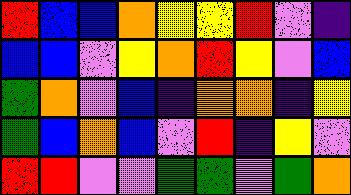[["red", "blue", "blue", "orange", "yellow", "yellow", "red", "violet", "indigo"], ["blue", "blue", "violet", "yellow", "orange", "red", "yellow", "violet", "blue"], ["green", "orange", "violet", "blue", "indigo", "orange", "orange", "indigo", "yellow"], ["green", "blue", "orange", "blue", "violet", "red", "indigo", "yellow", "violet"], ["red", "red", "violet", "violet", "green", "green", "violet", "green", "orange"]]